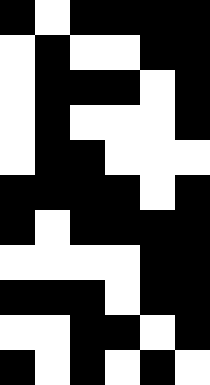[["black", "white", "black", "black", "black", "black"], ["white", "black", "white", "white", "black", "black"], ["white", "black", "black", "black", "white", "black"], ["white", "black", "white", "white", "white", "black"], ["white", "black", "black", "white", "white", "white"], ["black", "black", "black", "black", "white", "black"], ["black", "white", "black", "black", "black", "black"], ["white", "white", "white", "white", "black", "black"], ["black", "black", "black", "white", "black", "black"], ["white", "white", "black", "black", "white", "black"], ["black", "white", "black", "white", "black", "white"]]